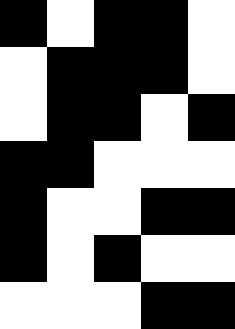[["black", "white", "black", "black", "white"], ["white", "black", "black", "black", "white"], ["white", "black", "black", "white", "black"], ["black", "black", "white", "white", "white"], ["black", "white", "white", "black", "black"], ["black", "white", "black", "white", "white"], ["white", "white", "white", "black", "black"]]